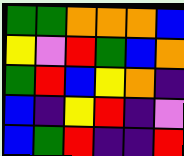[["green", "green", "orange", "orange", "orange", "blue"], ["yellow", "violet", "red", "green", "blue", "orange"], ["green", "red", "blue", "yellow", "orange", "indigo"], ["blue", "indigo", "yellow", "red", "indigo", "violet"], ["blue", "green", "red", "indigo", "indigo", "red"]]